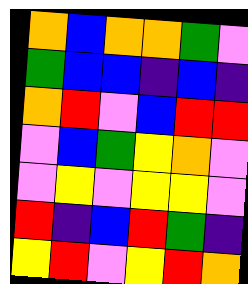[["orange", "blue", "orange", "orange", "green", "violet"], ["green", "blue", "blue", "indigo", "blue", "indigo"], ["orange", "red", "violet", "blue", "red", "red"], ["violet", "blue", "green", "yellow", "orange", "violet"], ["violet", "yellow", "violet", "yellow", "yellow", "violet"], ["red", "indigo", "blue", "red", "green", "indigo"], ["yellow", "red", "violet", "yellow", "red", "orange"]]